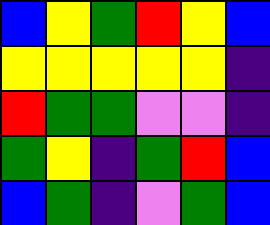[["blue", "yellow", "green", "red", "yellow", "blue"], ["yellow", "yellow", "yellow", "yellow", "yellow", "indigo"], ["red", "green", "green", "violet", "violet", "indigo"], ["green", "yellow", "indigo", "green", "red", "blue"], ["blue", "green", "indigo", "violet", "green", "blue"]]